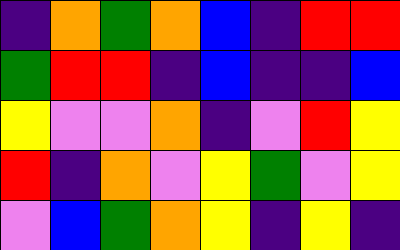[["indigo", "orange", "green", "orange", "blue", "indigo", "red", "red"], ["green", "red", "red", "indigo", "blue", "indigo", "indigo", "blue"], ["yellow", "violet", "violet", "orange", "indigo", "violet", "red", "yellow"], ["red", "indigo", "orange", "violet", "yellow", "green", "violet", "yellow"], ["violet", "blue", "green", "orange", "yellow", "indigo", "yellow", "indigo"]]